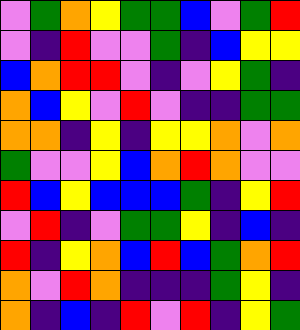[["violet", "green", "orange", "yellow", "green", "green", "blue", "violet", "green", "red"], ["violet", "indigo", "red", "violet", "violet", "green", "indigo", "blue", "yellow", "yellow"], ["blue", "orange", "red", "red", "violet", "indigo", "violet", "yellow", "green", "indigo"], ["orange", "blue", "yellow", "violet", "red", "violet", "indigo", "indigo", "green", "green"], ["orange", "orange", "indigo", "yellow", "indigo", "yellow", "yellow", "orange", "violet", "orange"], ["green", "violet", "violet", "yellow", "blue", "orange", "red", "orange", "violet", "violet"], ["red", "blue", "yellow", "blue", "blue", "blue", "green", "indigo", "yellow", "red"], ["violet", "red", "indigo", "violet", "green", "green", "yellow", "indigo", "blue", "indigo"], ["red", "indigo", "yellow", "orange", "blue", "red", "blue", "green", "orange", "red"], ["orange", "violet", "red", "orange", "indigo", "indigo", "indigo", "green", "yellow", "indigo"], ["orange", "indigo", "blue", "indigo", "red", "violet", "red", "indigo", "yellow", "green"]]